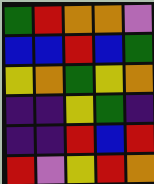[["green", "red", "orange", "orange", "violet"], ["blue", "blue", "red", "blue", "green"], ["yellow", "orange", "green", "yellow", "orange"], ["indigo", "indigo", "yellow", "green", "indigo"], ["indigo", "indigo", "red", "blue", "red"], ["red", "violet", "yellow", "red", "orange"]]